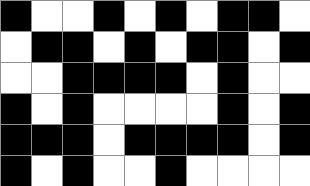[["black", "white", "white", "black", "white", "black", "white", "black", "black", "white"], ["white", "black", "black", "white", "black", "white", "black", "black", "white", "black"], ["white", "white", "black", "black", "black", "black", "white", "black", "white", "white"], ["black", "white", "black", "white", "white", "white", "white", "black", "white", "black"], ["black", "black", "black", "white", "black", "black", "black", "black", "white", "black"], ["black", "white", "black", "white", "white", "black", "white", "white", "white", "white"]]